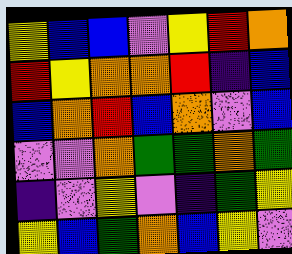[["yellow", "blue", "blue", "violet", "yellow", "red", "orange"], ["red", "yellow", "orange", "orange", "red", "indigo", "blue"], ["blue", "orange", "red", "blue", "orange", "violet", "blue"], ["violet", "violet", "orange", "green", "green", "orange", "green"], ["indigo", "violet", "yellow", "violet", "indigo", "green", "yellow"], ["yellow", "blue", "green", "orange", "blue", "yellow", "violet"]]